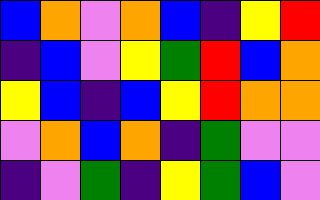[["blue", "orange", "violet", "orange", "blue", "indigo", "yellow", "red"], ["indigo", "blue", "violet", "yellow", "green", "red", "blue", "orange"], ["yellow", "blue", "indigo", "blue", "yellow", "red", "orange", "orange"], ["violet", "orange", "blue", "orange", "indigo", "green", "violet", "violet"], ["indigo", "violet", "green", "indigo", "yellow", "green", "blue", "violet"]]